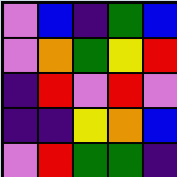[["violet", "blue", "indigo", "green", "blue"], ["violet", "orange", "green", "yellow", "red"], ["indigo", "red", "violet", "red", "violet"], ["indigo", "indigo", "yellow", "orange", "blue"], ["violet", "red", "green", "green", "indigo"]]